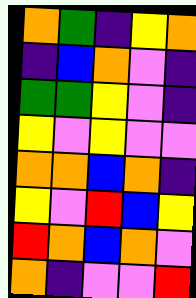[["orange", "green", "indigo", "yellow", "orange"], ["indigo", "blue", "orange", "violet", "indigo"], ["green", "green", "yellow", "violet", "indigo"], ["yellow", "violet", "yellow", "violet", "violet"], ["orange", "orange", "blue", "orange", "indigo"], ["yellow", "violet", "red", "blue", "yellow"], ["red", "orange", "blue", "orange", "violet"], ["orange", "indigo", "violet", "violet", "red"]]